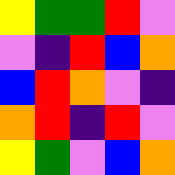[["yellow", "green", "green", "red", "violet"], ["violet", "indigo", "red", "blue", "orange"], ["blue", "red", "orange", "violet", "indigo"], ["orange", "red", "indigo", "red", "violet"], ["yellow", "green", "violet", "blue", "orange"]]